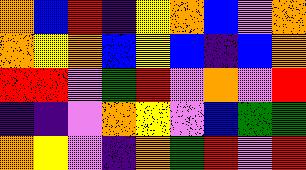[["orange", "blue", "red", "indigo", "yellow", "orange", "blue", "violet", "orange"], ["orange", "yellow", "orange", "blue", "yellow", "blue", "indigo", "blue", "orange"], ["red", "red", "violet", "green", "red", "violet", "orange", "violet", "red"], ["indigo", "indigo", "violet", "orange", "yellow", "violet", "blue", "green", "green"], ["orange", "yellow", "violet", "indigo", "orange", "green", "red", "violet", "red"]]